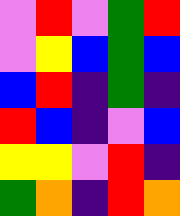[["violet", "red", "violet", "green", "red"], ["violet", "yellow", "blue", "green", "blue"], ["blue", "red", "indigo", "green", "indigo"], ["red", "blue", "indigo", "violet", "blue"], ["yellow", "yellow", "violet", "red", "indigo"], ["green", "orange", "indigo", "red", "orange"]]